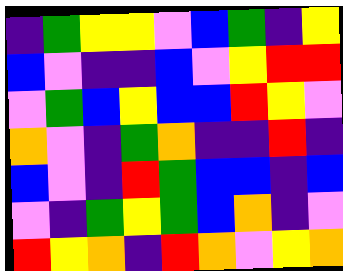[["indigo", "green", "yellow", "yellow", "violet", "blue", "green", "indigo", "yellow"], ["blue", "violet", "indigo", "indigo", "blue", "violet", "yellow", "red", "red"], ["violet", "green", "blue", "yellow", "blue", "blue", "red", "yellow", "violet"], ["orange", "violet", "indigo", "green", "orange", "indigo", "indigo", "red", "indigo"], ["blue", "violet", "indigo", "red", "green", "blue", "blue", "indigo", "blue"], ["violet", "indigo", "green", "yellow", "green", "blue", "orange", "indigo", "violet"], ["red", "yellow", "orange", "indigo", "red", "orange", "violet", "yellow", "orange"]]